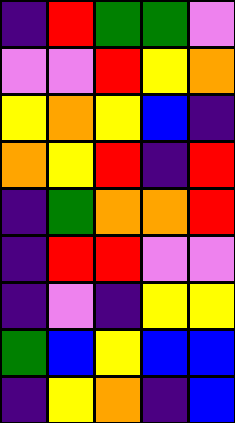[["indigo", "red", "green", "green", "violet"], ["violet", "violet", "red", "yellow", "orange"], ["yellow", "orange", "yellow", "blue", "indigo"], ["orange", "yellow", "red", "indigo", "red"], ["indigo", "green", "orange", "orange", "red"], ["indigo", "red", "red", "violet", "violet"], ["indigo", "violet", "indigo", "yellow", "yellow"], ["green", "blue", "yellow", "blue", "blue"], ["indigo", "yellow", "orange", "indigo", "blue"]]